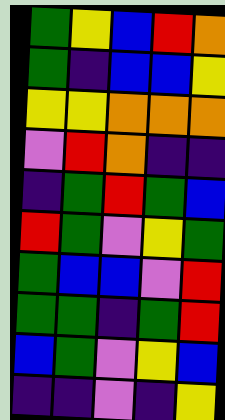[["green", "yellow", "blue", "red", "orange"], ["green", "indigo", "blue", "blue", "yellow"], ["yellow", "yellow", "orange", "orange", "orange"], ["violet", "red", "orange", "indigo", "indigo"], ["indigo", "green", "red", "green", "blue"], ["red", "green", "violet", "yellow", "green"], ["green", "blue", "blue", "violet", "red"], ["green", "green", "indigo", "green", "red"], ["blue", "green", "violet", "yellow", "blue"], ["indigo", "indigo", "violet", "indigo", "yellow"]]